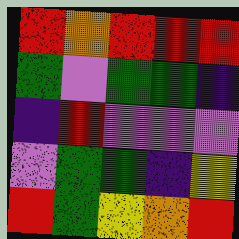[["red", "orange", "red", "red", "red"], ["green", "violet", "green", "green", "indigo"], ["indigo", "red", "violet", "violet", "violet"], ["violet", "green", "green", "indigo", "yellow"], ["red", "green", "yellow", "orange", "red"]]